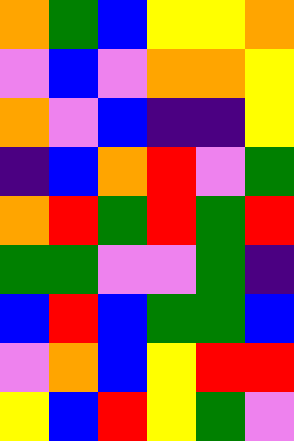[["orange", "green", "blue", "yellow", "yellow", "orange"], ["violet", "blue", "violet", "orange", "orange", "yellow"], ["orange", "violet", "blue", "indigo", "indigo", "yellow"], ["indigo", "blue", "orange", "red", "violet", "green"], ["orange", "red", "green", "red", "green", "red"], ["green", "green", "violet", "violet", "green", "indigo"], ["blue", "red", "blue", "green", "green", "blue"], ["violet", "orange", "blue", "yellow", "red", "red"], ["yellow", "blue", "red", "yellow", "green", "violet"]]